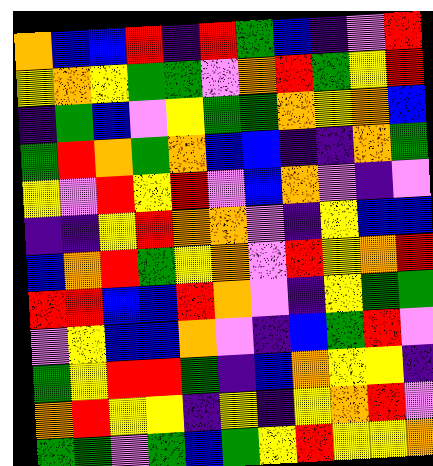[["orange", "blue", "blue", "red", "indigo", "red", "green", "blue", "indigo", "violet", "red"], ["yellow", "orange", "yellow", "green", "green", "violet", "orange", "red", "green", "yellow", "red"], ["indigo", "green", "blue", "violet", "yellow", "green", "green", "orange", "yellow", "orange", "blue"], ["green", "red", "orange", "green", "orange", "blue", "blue", "indigo", "indigo", "orange", "green"], ["yellow", "violet", "red", "yellow", "red", "violet", "blue", "orange", "violet", "indigo", "violet"], ["indigo", "indigo", "yellow", "red", "orange", "orange", "violet", "indigo", "yellow", "blue", "blue"], ["blue", "orange", "red", "green", "yellow", "orange", "violet", "red", "yellow", "orange", "red"], ["red", "red", "blue", "blue", "red", "orange", "violet", "indigo", "yellow", "green", "green"], ["violet", "yellow", "blue", "blue", "orange", "violet", "indigo", "blue", "green", "red", "violet"], ["green", "yellow", "red", "red", "green", "indigo", "blue", "orange", "yellow", "yellow", "indigo"], ["orange", "red", "yellow", "yellow", "indigo", "yellow", "indigo", "yellow", "orange", "red", "violet"], ["green", "green", "violet", "green", "blue", "green", "yellow", "red", "yellow", "yellow", "orange"]]